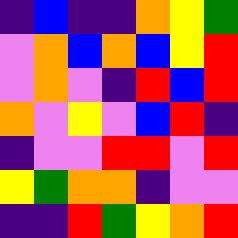[["indigo", "blue", "indigo", "indigo", "orange", "yellow", "green"], ["violet", "orange", "blue", "orange", "blue", "yellow", "red"], ["violet", "orange", "violet", "indigo", "red", "blue", "red"], ["orange", "violet", "yellow", "violet", "blue", "red", "indigo"], ["indigo", "violet", "violet", "red", "red", "violet", "red"], ["yellow", "green", "orange", "orange", "indigo", "violet", "violet"], ["indigo", "indigo", "red", "green", "yellow", "orange", "red"]]